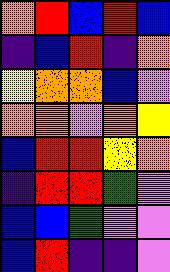[["orange", "red", "blue", "red", "blue"], ["indigo", "blue", "red", "indigo", "orange"], ["yellow", "orange", "orange", "blue", "violet"], ["orange", "orange", "violet", "orange", "yellow"], ["blue", "red", "red", "yellow", "orange"], ["indigo", "red", "red", "green", "violet"], ["blue", "blue", "green", "violet", "violet"], ["blue", "red", "indigo", "indigo", "violet"]]